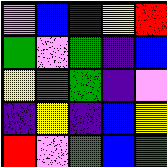[["violet", "blue", "indigo", "yellow", "red"], ["green", "violet", "green", "indigo", "blue"], ["yellow", "green", "green", "indigo", "violet"], ["indigo", "yellow", "indigo", "blue", "yellow"], ["red", "violet", "green", "blue", "green"]]